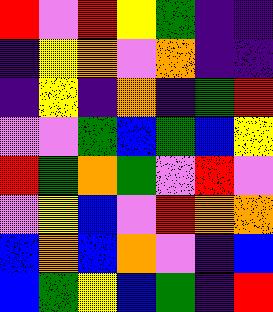[["red", "violet", "red", "yellow", "green", "indigo", "indigo"], ["indigo", "yellow", "orange", "violet", "orange", "indigo", "indigo"], ["indigo", "yellow", "indigo", "orange", "indigo", "green", "red"], ["violet", "violet", "green", "blue", "green", "blue", "yellow"], ["red", "green", "orange", "green", "violet", "red", "violet"], ["violet", "yellow", "blue", "violet", "red", "orange", "orange"], ["blue", "orange", "blue", "orange", "violet", "indigo", "blue"], ["blue", "green", "yellow", "blue", "green", "indigo", "red"]]